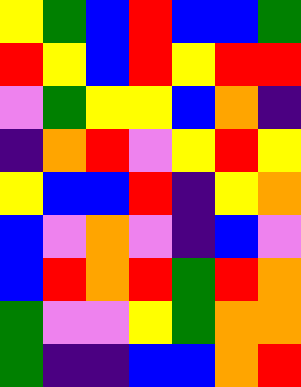[["yellow", "green", "blue", "red", "blue", "blue", "green"], ["red", "yellow", "blue", "red", "yellow", "red", "red"], ["violet", "green", "yellow", "yellow", "blue", "orange", "indigo"], ["indigo", "orange", "red", "violet", "yellow", "red", "yellow"], ["yellow", "blue", "blue", "red", "indigo", "yellow", "orange"], ["blue", "violet", "orange", "violet", "indigo", "blue", "violet"], ["blue", "red", "orange", "red", "green", "red", "orange"], ["green", "violet", "violet", "yellow", "green", "orange", "orange"], ["green", "indigo", "indigo", "blue", "blue", "orange", "red"]]